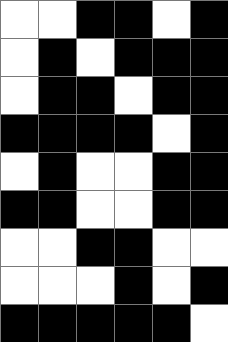[["white", "white", "black", "black", "white", "black"], ["white", "black", "white", "black", "black", "black"], ["white", "black", "black", "white", "black", "black"], ["black", "black", "black", "black", "white", "black"], ["white", "black", "white", "white", "black", "black"], ["black", "black", "white", "white", "black", "black"], ["white", "white", "black", "black", "white", "white"], ["white", "white", "white", "black", "white", "black"], ["black", "black", "black", "black", "black", "white"]]